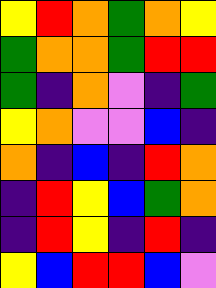[["yellow", "red", "orange", "green", "orange", "yellow"], ["green", "orange", "orange", "green", "red", "red"], ["green", "indigo", "orange", "violet", "indigo", "green"], ["yellow", "orange", "violet", "violet", "blue", "indigo"], ["orange", "indigo", "blue", "indigo", "red", "orange"], ["indigo", "red", "yellow", "blue", "green", "orange"], ["indigo", "red", "yellow", "indigo", "red", "indigo"], ["yellow", "blue", "red", "red", "blue", "violet"]]